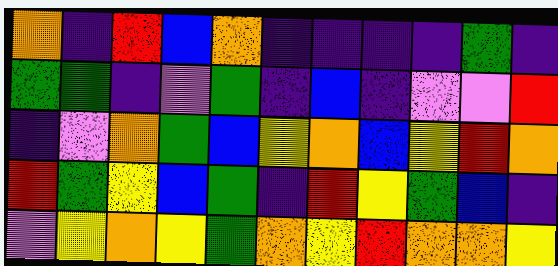[["orange", "indigo", "red", "blue", "orange", "indigo", "indigo", "indigo", "indigo", "green", "indigo"], ["green", "green", "indigo", "violet", "green", "indigo", "blue", "indigo", "violet", "violet", "red"], ["indigo", "violet", "orange", "green", "blue", "yellow", "orange", "blue", "yellow", "red", "orange"], ["red", "green", "yellow", "blue", "green", "indigo", "red", "yellow", "green", "blue", "indigo"], ["violet", "yellow", "orange", "yellow", "green", "orange", "yellow", "red", "orange", "orange", "yellow"]]